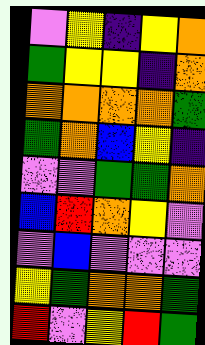[["violet", "yellow", "indigo", "yellow", "orange"], ["green", "yellow", "yellow", "indigo", "orange"], ["orange", "orange", "orange", "orange", "green"], ["green", "orange", "blue", "yellow", "indigo"], ["violet", "violet", "green", "green", "orange"], ["blue", "red", "orange", "yellow", "violet"], ["violet", "blue", "violet", "violet", "violet"], ["yellow", "green", "orange", "orange", "green"], ["red", "violet", "yellow", "red", "green"]]